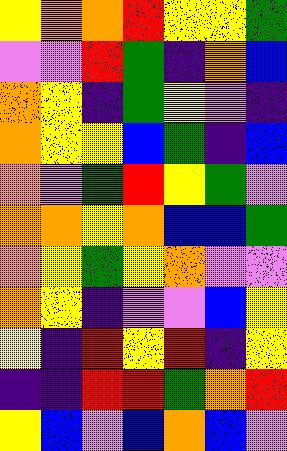[["yellow", "orange", "orange", "red", "yellow", "yellow", "green"], ["violet", "violet", "red", "green", "indigo", "orange", "blue"], ["orange", "yellow", "indigo", "green", "yellow", "violet", "indigo"], ["orange", "yellow", "yellow", "blue", "green", "indigo", "blue"], ["orange", "violet", "green", "red", "yellow", "green", "violet"], ["orange", "orange", "yellow", "orange", "blue", "blue", "green"], ["orange", "yellow", "green", "yellow", "orange", "violet", "violet"], ["orange", "yellow", "indigo", "violet", "violet", "blue", "yellow"], ["yellow", "indigo", "red", "yellow", "red", "indigo", "yellow"], ["indigo", "indigo", "red", "red", "green", "orange", "red"], ["yellow", "blue", "violet", "blue", "orange", "blue", "violet"]]